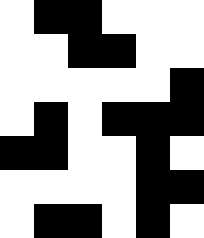[["white", "black", "black", "white", "white", "white"], ["white", "white", "black", "black", "white", "white"], ["white", "white", "white", "white", "white", "black"], ["white", "black", "white", "black", "black", "black"], ["black", "black", "white", "white", "black", "white"], ["white", "white", "white", "white", "black", "black"], ["white", "black", "black", "white", "black", "white"]]